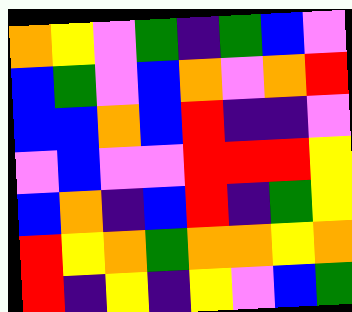[["orange", "yellow", "violet", "green", "indigo", "green", "blue", "violet"], ["blue", "green", "violet", "blue", "orange", "violet", "orange", "red"], ["blue", "blue", "orange", "blue", "red", "indigo", "indigo", "violet"], ["violet", "blue", "violet", "violet", "red", "red", "red", "yellow"], ["blue", "orange", "indigo", "blue", "red", "indigo", "green", "yellow"], ["red", "yellow", "orange", "green", "orange", "orange", "yellow", "orange"], ["red", "indigo", "yellow", "indigo", "yellow", "violet", "blue", "green"]]